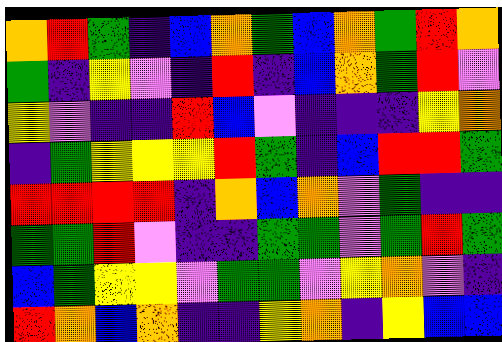[["orange", "red", "green", "indigo", "blue", "orange", "green", "blue", "orange", "green", "red", "orange"], ["green", "indigo", "yellow", "violet", "indigo", "red", "indigo", "blue", "orange", "green", "red", "violet"], ["yellow", "violet", "indigo", "indigo", "red", "blue", "violet", "indigo", "indigo", "indigo", "yellow", "orange"], ["indigo", "green", "yellow", "yellow", "yellow", "red", "green", "indigo", "blue", "red", "red", "green"], ["red", "red", "red", "red", "indigo", "orange", "blue", "orange", "violet", "green", "indigo", "indigo"], ["green", "green", "red", "violet", "indigo", "indigo", "green", "green", "violet", "green", "red", "green"], ["blue", "green", "yellow", "yellow", "violet", "green", "green", "violet", "yellow", "orange", "violet", "indigo"], ["red", "orange", "blue", "orange", "indigo", "indigo", "yellow", "orange", "indigo", "yellow", "blue", "blue"]]